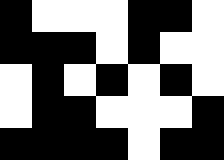[["black", "white", "white", "white", "black", "black", "white"], ["black", "black", "black", "white", "black", "white", "white"], ["white", "black", "white", "black", "white", "black", "white"], ["white", "black", "black", "white", "white", "white", "black"], ["black", "black", "black", "black", "white", "black", "black"]]